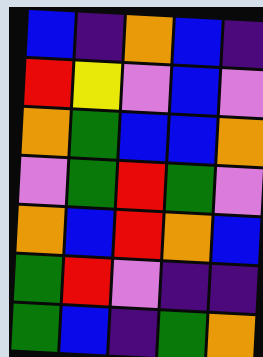[["blue", "indigo", "orange", "blue", "indigo"], ["red", "yellow", "violet", "blue", "violet"], ["orange", "green", "blue", "blue", "orange"], ["violet", "green", "red", "green", "violet"], ["orange", "blue", "red", "orange", "blue"], ["green", "red", "violet", "indigo", "indigo"], ["green", "blue", "indigo", "green", "orange"]]